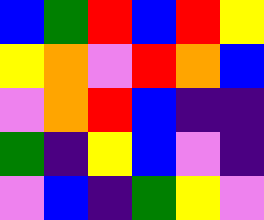[["blue", "green", "red", "blue", "red", "yellow"], ["yellow", "orange", "violet", "red", "orange", "blue"], ["violet", "orange", "red", "blue", "indigo", "indigo"], ["green", "indigo", "yellow", "blue", "violet", "indigo"], ["violet", "blue", "indigo", "green", "yellow", "violet"]]